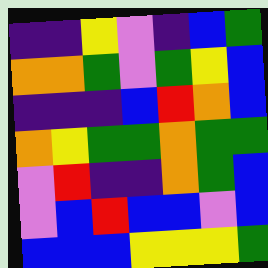[["indigo", "indigo", "yellow", "violet", "indigo", "blue", "green"], ["orange", "orange", "green", "violet", "green", "yellow", "blue"], ["indigo", "indigo", "indigo", "blue", "red", "orange", "blue"], ["orange", "yellow", "green", "green", "orange", "green", "green"], ["violet", "red", "indigo", "indigo", "orange", "green", "blue"], ["violet", "blue", "red", "blue", "blue", "violet", "blue"], ["blue", "blue", "blue", "yellow", "yellow", "yellow", "green"]]